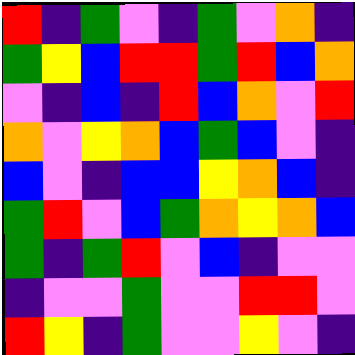[["red", "indigo", "green", "violet", "indigo", "green", "violet", "orange", "indigo"], ["green", "yellow", "blue", "red", "red", "green", "red", "blue", "orange"], ["violet", "indigo", "blue", "indigo", "red", "blue", "orange", "violet", "red"], ["orange", "violet", "yellow", "orange", "blue", "green", "blue", "violet", "indigo"], ["blue", "violet", "indigo", "blue", "blue", "yellow", "orange", "blue", "indigo"], ["green", "red", "violet", "blue", "green", "orange", "yellow", "orange", "blue"], ["green", "indigo", "green", "red", "violet", "blue", "indigo", "violet", "violet"], ["indigo", "violet", "violet", "green", "violet", "violet", "red", "red", "violet"], ["red", "yellow", "indigo", "green", "violet", "violet", "yellow", "violet", "indigo"]]